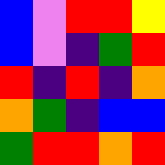[["blue", "violet", "red", "red", "yellow"], ["blue", "violet", "indigo", "green", "red"], ["red", "indigo", "red", "indigo", "orange"], ["orange", "green", "indigo", "blue", "blue"], ["green", "red", "red", "orange", "red"]]